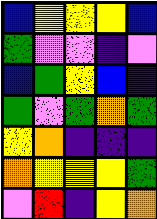[["blue", "yellow", "yellow", "yellow", "blue"], ["green", "violet", "violet", "indigo", "violet"], ["blue", "green", "yellow", "blue", "indigo"], ["green", "violet", "green", "orange", "green"], ["yellow", "orange", "indigo", "indigo", "indigo"], ["orange", "yellow", "yellow", "yellow", "green"], ["violet", "red", "indigo", "yellow", "orange"]]